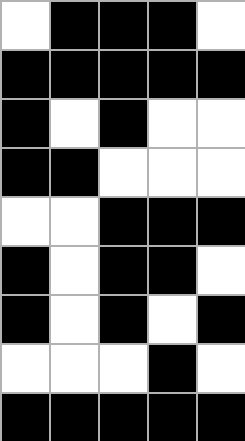[["white", "black", "black", "black", "white"], ["black", "black", "black", "black", "black"], ["black", "white", "black", "white", "white"], ["black", "black", "white", "white", "white"], ["white", "white", "black", "black", "black"], ["black", "white", "black", "black", "white"], ["black", "white", "black", "white", "black"], ["white", "white", "white", "black", "white"], ["black", "black", "black", "black", "black"]]